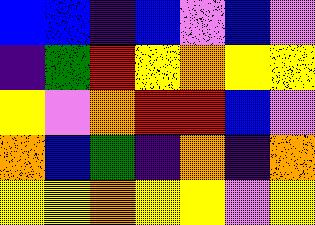[["blue", "blue", "indigo", "blue", "violet", "blue", "violet"], ["indigo", "green", "red", "yellow", "orange", "yellow", "yellow"], ["yellow", "violet", "orange", "red", "red", "blue", "violet"], ["orange", "blue", "green", "indigo", "orange", "indigo", "orange"], ["yellow", "yellow", "orange", "yellow", "yellow", "violet", "yellow"]]